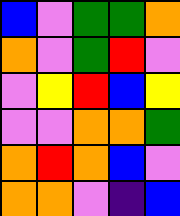[["blue", "violet", "green", "green", "orange"], ["orange", "violet", "green", "red", "violet"], ["violet", "yellow", "red", "blue", "yellow"], ["violet", "violet", "orange", "orange", "green"], ["orange", "red", "orange", "blue", "violet"], ["orange", "orange", "violet", "indigo", "blue"]]